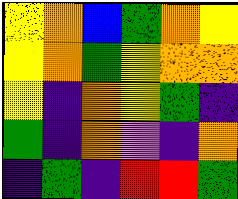[["yellow", "orange", "blue", "green", "orange", "yellow"], ["yellow", "orange", "green", "yellow", "orange", "orange"], ["yellow", "indigo", "orange", "yellow", "green", "indigo"], ["green", "indigo", "orange", "violet", "indigo", "orange"], ["indigo", "green", "indigo", "red", "red", "green"]]